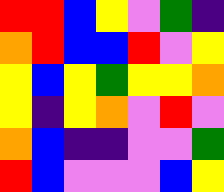[["red", "red", "blue", "yellow", "violet", "green", "indigo"], ["orange", "red", "blue", "blue", "red", "violet", "yellow"], ["yellow", "blue", "yellow", "green", "yellow", "yellow", "orange"], ["yellow", "indigo", "yellow", "orange", "violet", "red", "violet"], ["orange", "blue", "indigo", "indigo", "violet", "violet", "green"], ["red", "blue", "violet", "violet", "violet", "blue", "yellow"]]